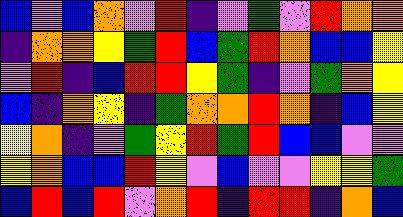[["blue", "violet", "blue", "orange", "violet", "red", "indigo", "violet", "green", "violet", "red", "orange", "orange"], ["indigo", "orange", "orange", "yellow", "green", "red", "blue", "green", "red", "orange", "blue", "blue", "yellow"], ["violet", "red", "indigo", "blue", "red", "red", "yellow", "green", "indigo", "violet", "green", "orange", "yellow"], ["blue", "indigo", "orange", "yellow", "indigo", "green", "orange", "orange", "red", "orange", "indigo", "blue", "yellow"], ["yellow", "orange", "indigo", "violet", "green", "yellow", "red", "green", "red", "blue", "blue", "violet", "violet"], ["yellow", "orange", "blue", "blue", "red", "yellow", "violet", "blue", "violet", "violet", "yellow", "yellow", "green"], ["blue", "red", "blue", "red", "violet", "orange", "red", "indigo", "red", "red", "indigo", "orange", "blue"]]